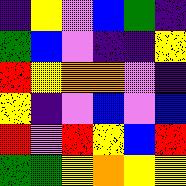[["indigo", "yellow", "violet", "blue", "green", "indigo"], ["green", "blue", "violet", "indigo", "indigo", "yellow"], ["red", "yellow", "orange", "orange", "violet", "indigo"], ["yellow", "indigo", "violet", "blue", "violet", "blue"], ["red", "violet", "red", "yellow", "blue", "red"], ["green", "green", "yellow", "orange", "yellow", "yellow"]]